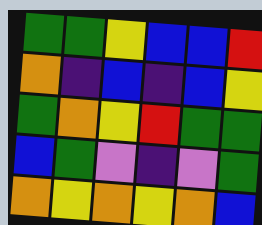[["green", "green", "yellow", "blue", "blue", "red"], ["orange", "indigo", "blue", "indigo", "blue", "yellow"], ["green", "orange", "yellow", "red", "green", "green"], ["blue", "green", "violet", "indigo", "violet", "green"], ["orange", "yellow", "orange", "yellow", "orange", "blue"]]